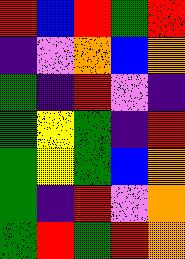[["red", "blue", "red", "green", "red"], ["indigo", "violet", "orange", "blue", "orange"], ["green", "indigo", "red", "violet", "indigo"], ["green", "yellow", "green", "indigo", "red"], ["green", "yellow", "green", "blue", "orange"], ["green", "indigo", "red", "violet", "orange"], ["green", "red", "green", "red", "orange"]]